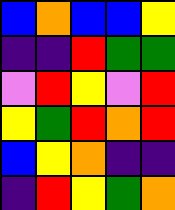[["blue", "orange", "blue", "blue", "yellow"], ["indigo", "indigo", "red", "green", "green"], ["violet", "red", "yellow", "violet", "red"], ["yellow", "green", "red", "orange", "red"], ["blue", "yellow", "orange", "indigo", "indigo"], ["indigo", "red", "yellow", "green", "orange"]]